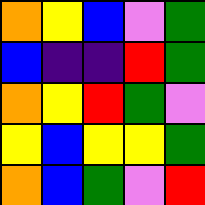[["orange", "yellow", "blue", "violet", "green"], ["blue", "indigo", "indigo", "red", "green"], ["orange", "yellow", "red", "green", "violet"], ["yellow", "blue", "yellow", "yellow", "green"], ["orange", "blue", "green", "violet", "red"]]